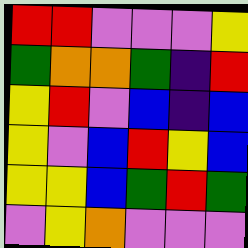[["red", "red", "violet", "violet", "violet", "yellow"], ["green", "orange", "orange", "green", "indigo", "red"], ["yellow", "red", "violet", "blue", "indigo", "blue"], ["yellow", "violet", "blue", "red", "yellow", "blue"], ["yellow", "yellow", "blue", "green", "red", "green"], ["violet", "yellow", "orange", "violet", "violet", "violet"]]